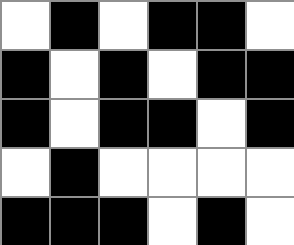[["white", "black", "white", "black", "black", "white"], ["black", "white", "black", "white", "black", "black"], ["black", "white", "black", "black", "white", "black"], ["white", "black", "white", "white", "white", "white"], ["black", "black", "black", "white", "black", "white"]]